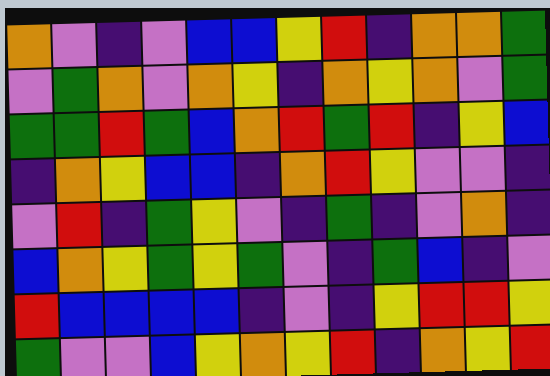[["orange", "violet", "indigo", "violet", "blue", "blue", "yellow", "red", "indigo", "orange", "orange", "green"], ["violet", "green", "orange", "violet", "orange", "yellow", "indigo", "orange", "yellow", "orange", "violet", "green"], ["green", "green", "red", "green", "blue", "orange", "red", "green", "red", "indigo", "yellow", "blue"], ["indigo", "orange", "yellow", "blue", "blue", "indigo", "orange", "red", "yellow", "violet", "violet", "indigo"], ["violet", "red", "indigo", "green", "yellow", "violet", "indigo", "green", "indigo", "violet", "orange", "indigo"], ["blue", "orange", "yellow", "green", "yellow", "green", "violet", "indigo", "green", "blue", "indigo", "violet"], ["red", "blue", "blue", "blue", "blue", "indigo", "violet", "indigo", "yellow", "red", "red", "yellow"], ["green", "violet", "violet", "blue", "yellow", "orange", "yellow", "red", "indigo", "orange", "yellow", "red"]]